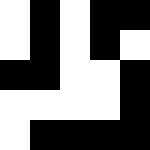[["white", "black", "white", "black", "black"], ["white", "black", "white", "black", "white"], ["black", "black", "white", "white", "black"], ["white", "white", "white", "white", "black"], ["white", "black", "black", "black", "black"]]